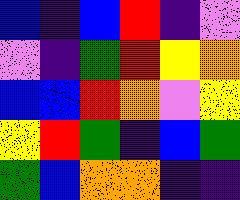[["blue", "indigo", "blue", "red", "indigo", "violet"], ["violet", "indigo", "green", "red", "yellow", "orange"], ["blue", "blue", "red", "orange", "violet", "yellow"], ["yellow", "red", "green", "indigo", "blue", "green"], ["green", "blue", "orange", "orange", "indigo", "indigo"]]